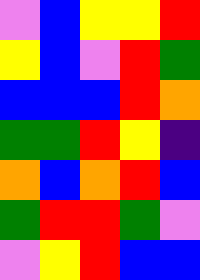[["violet", "blue", "yellow", "yellow", "red"], ["yellow", "blue", "violet", "red", "green"], ["blue", "blue", "blue", "red", "orange"], ["green", "green", "red", "yellow", "indigo"], ["orange", "blue", "orange", "red", "blue"], ["green", "red", "red", "green", "violet"], ["violet", "yellow", "red", "blue", "blue"]]